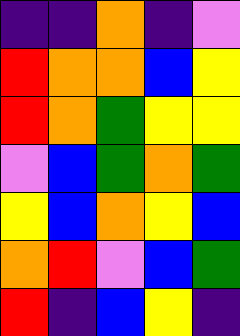[["indigo", "indigo", "orange", "indigo", "violet"], ["red", "orange", "orange", "blue", "yellow"], ["red", "orange", "green", "yellow", "yellow"], ["violet", "blue", "green", "orange", "green"], ["yellow", "blue", "orange", "yellow", "blue"], ["orange", "red", "violet", "blue", "green"], ["red", "indigo", "blue", "yellow", "indigo"]]